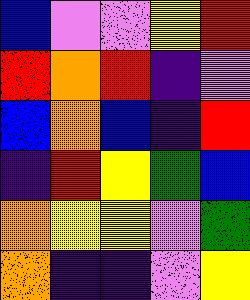[["blue", "violet", "violet", "yellow", "red"], ["red", "orange", "red", "indigo", "violet"], ["blue", "orange", "blue", "indigo", "red"], ["indigo", "red", "yellow", "green", "blue"], ["orange", "yellow", "yellow", "violet", "green"], ["orange", "indigo", "indigo", "violet", "yellow"]]